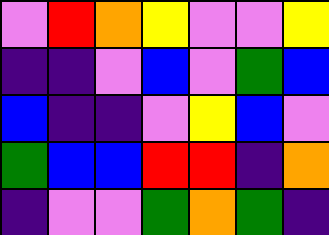[["violet", "red", "orange", "yellow", "violet", "violet", "yellow"], ["indigo", "indigo", "violet", "blue", "violet", "green", "blue"], ["blue", "indigo", "indigo", "violet", "yellow", "blue", "violet"], ["green", "blue", "blue", "red", "red", "indigo", "orange"], ["indigo", "violet", "violet", "green", "orange", "green", "indigo"]]